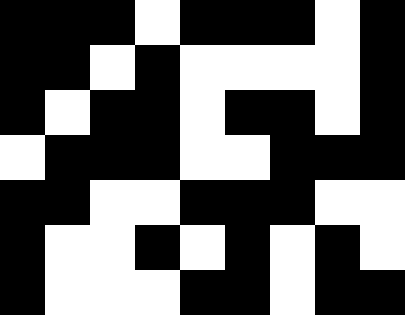[["black", "black", "black", "white", "black", "black", "black", "white", "black"], ["black", "black", "white", "black", "white", "white", "white", "white", "black"], ["black", "white", "black", "black", "white", "black", "black", "white", "black"], ["white", "black", "black", "black", "white", "white", "black", "black", "black"], ["black", "black", "white", "white", "black", "black", "black", "white", "white"], ["black", "white", "white", "black", "white", "black", "white", "black", "white"], ["black", "white", "white", "white", "black", "black", "white", "black", "black"]]